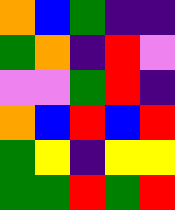[["orange", "blue", "green", "indigo", "indigo"], ["green", "orange", "indigo", "red", "violet"], ["violet", "violet", "green", "red", "indigo"], ["orange", "blue", "red", "blue", "red"], ["green", "yellow", "indigo", "yellow", "yellow"], ["green", "green", "red", "green", "red"]]